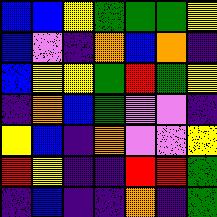[["blue", "blue", "yellow", "green", "green", "green", "yellow"], ["blue", "violet", "indigo", "orange", "blue", "orange", "indigo"], ["blue", "yellow", "yellow", "green", "red", "green", "yellow"], ["indigo", "orange", "blue", "green", "violet", "violet", "indigo"], ["yellow", "blue", "indigo", "orange", "violet", "violet", "yellow"], ["red", "yellow", "indigo", "indigo", "red", "red", "green"], ["indigo", "blue", "indigo", "indigo", "orange", "indigo", "green"]]